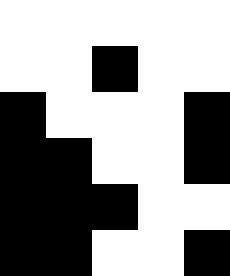[["white", "white", "white", "white", "white"], ["white", "white", "black", "white", "white"], ["black", "white", "white", "white", "black"], ["black", "black", "white", "white", "black"], ["black", "black", "black", "white", "white"], ["black", "black", "white", "white", "black"]]